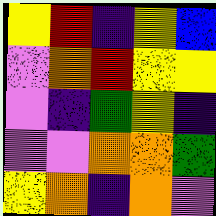[["yellow", "red", "indigo", "yellow", "blue"], ["violet", "orange", "red", "yellow", "yellow"], ["violet", "indigo", "green", "yellow", "indigo"], ["violet", "violet", "orange", "orange", "green"], ["yellow", "orange", "indigo", "orange", "violet"]]